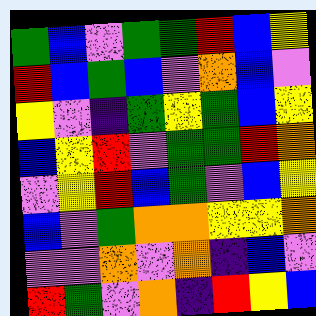[["green", "blue", "violet", "green", "green", "red", "blue", "yellow"], ["red", "blue", "green", "blue", "violet", "orange", "blue", "violet"], ["yellow", "violet", "indigo", "green", "yellow", "green", "blue", "yellow"], ["blue", "yellow", "red", "violet", "green", "green", "red", "orange"], ["violet", "yellow", "red", "blue", "green", "violet", "blue", "yellow"], ["blue", "violet", "green", "orange", "orange", "yellow", "yellow", "orange"], ["violet", "violet", "orange", "violet", "orange", "indigo", "blue", "violet"], ["red", "green", "violet", "orange", "indigo", "red", "yellow", "blue"]]